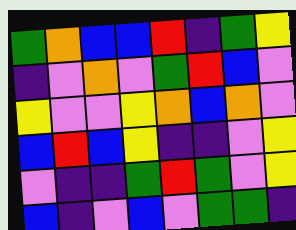[["green", "orange", "blue", "blue", "red", "indigo", "green", "yellow"], ["indigo", "violet", "orange", "violet", "green", "red", "blue", "violet"], ["yellow", "violet", "violet", "yellow", "orange", "blue", "orange", "violet"], ["blue", "red", "blue", "yellow", "indigo", "indigo", "violet", "yellow"], ["violet", "indigo", "indigo", "green", "red", "green", "violet", "yellow"], ["blue", "indigo", "violet", "blue", "violet", "green", "green", "indigo"]]